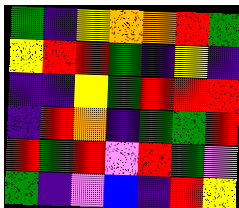[["green", "indigo", "yellow", "orange", "orange", "red", "green"], ["yellow", "red", "red", "green", "indigo", "yellow", "indigo"], ["indigo", "indigo", "yellow", "green", "red", "red", "red"], ["indigo", "red", "orange", "indigo", "green", "green", "red"], ["red", "green", "red", "violet", "red", "green", "violet"], ["green", "indigo", "violet", "blue", "indigo", "red", "yellow"]]